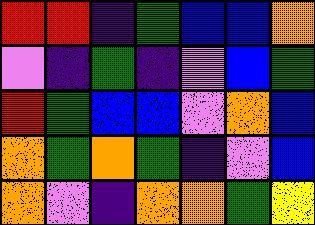[["red", "red", "indigo", "green", "blue", "blue", "orange"], ["violet", "indigo", "green", "indigo", "violet", "blue", "green"], ["red", "green", "blue", "blue", "violet", "orange", "blue"], ["orange", "green", "orange", "green", "indigo", "violet", "blue"], ["orange", "violet", "indigo", "orange", "orange", "green", "yellow"]]